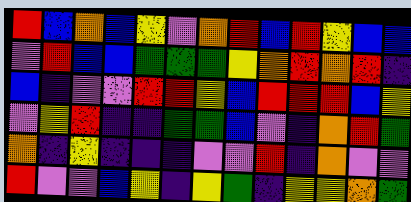[["red", "blue", "orange", "blue", "yellow", "violet", "orange", "red", "blue", "red", "yellow", "blue", "blue"], ["violet", "red", "blue", "blue", "green", "green", "green", "yellow", "orange", "red", "orange", "red", "indigo"], ["blue", "indigo", "violet", "violet", "red", "red", "yellow", "blue", "red", "red", "red", "blue", "yellow"], ["violet", "yellow", "red", "indigo", "indigo", "green", "green", "blue", "violet", "indigo", "orange", "red", "green"], ["orange", "indigo", "yellow", "indigo", "indigo", "indigo", "violet", "violet", "red", "indigo", "orange", "violet", "violet"], ["red", "violet", "violet", "blue", "yellow", "indigo", "yellow", "green", "indigo", "yellow", "yellow", "orange", "green"]]